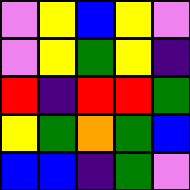[["violet", "yellow", "blue", "yellow", "violet"], ["violet", "yellow", "green", "yellow", "indigo"], ["red", "indigo", "red", "red", "green"], ["yellow", "green", "orange", "green", "blue"], ["blue", "blue", "indigo", "green", "violet"]]